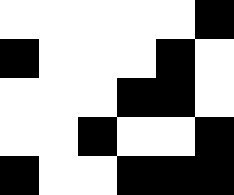[["white", "white", "white", "white", "white", "black"], ["black", "white", "white", "white", "black", "white"], ["white", "white", "white", "black", "black", "white"], ["white", "white", "black", "white", "white", "black"], ["black", "white", "white", "black", "black", "black"]]